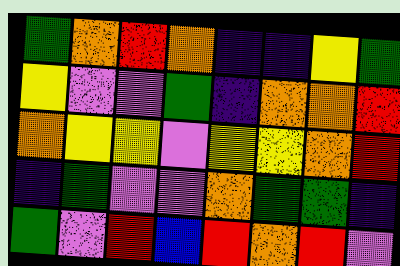[["green", "orange", "red", "orange", "indigo", "indigo", "yellow", "green"], ["yellow", "violet", "violet", "green", "indigo", "orange", "orange", "red"], ["orange", "yellow", "yellow", "violet", "yellow", "yellow", "orange", "red"], ["indigo", "green", "violet", "violet", "orange", "green", "green", "indigo"], ["green", "violet", "red", "blue", "red", "orange", "red", "violet"]]